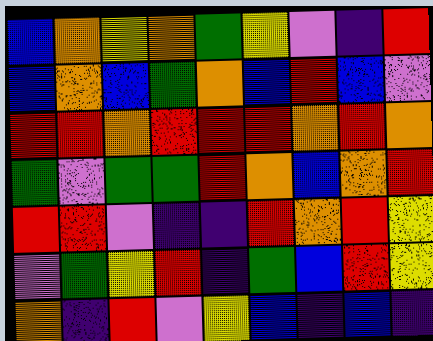[["blue", "orange", "yellow", "orange", "green", "yellow", "violet", "indigo", "red"], ["blue", "orange", "blue", "green", "orange", "blue", "red", "blue", "violet"], ["red", "red", "orange", "red", "red", "red", "orange", "red", "orange"], ["green", "violet", "green", "green", "red", "orange", "blue", "orange", "red"], ["red", "red", "violet", "indigo", "indigo", "red", "orange", "red", "yellow"], ["violet", "green", "yellow", "red", "indigo", "green", "blue", "red", "yellow"], ["orange", "indigo", "red", "violet", "yellow", "blue", "indigo", "blue", "indigo"]]